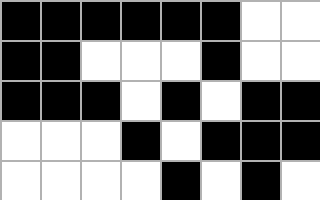[["black", "black", "black", "black", "black", "black", "white", "white"], ["black", "black", "white", "white", "white", "black", "white", "white"], ["black", "black", "black", "white", "black", "white", "black", "black"], ["white", "white", "white", "black", "white", "black", "black", "black"], ["white", "white", "white", "white", "black", "white", "black", "white"]]